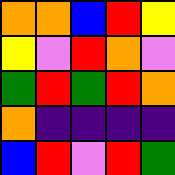[["orange", "orange", "blue", "red", "yellow"], ["yellow", "violet", "red", "orange", "violet"], ["green", "red", "green", "red", "orange"], ["orange", "indigo", "indigo", "indigo", "indigo"], ["blue", "red", "violet", "red", "green"]]